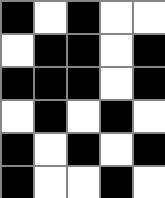[["black", "white", "black", "white", "white"], ["white", "black", "black", "white", "black"], ["black", "black", "black", "white", "black"], ["white", "black", "white", "black", "white"], ["black", "white", "black", "white", "black"], ["black", "white", "white", "black", "white"]]